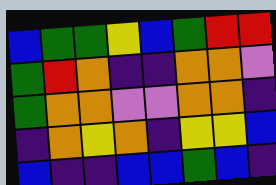[["blue", "green", "green", "yellow", "blue", "green", "red", "red"], ["green", "red", "orange", "indigo", "indigo", "orange", "orange", "violet"], ["green", "orange", "orange", "violet", "violet", "orange", "orange", "indigo"], ["indigo", "orange", "yellow", "orange", "indigo", "yellow", "yellow", "blue"], ["blue", "indigo", "indigo", "blue", "blue", "green", "blue", "indigo"]]